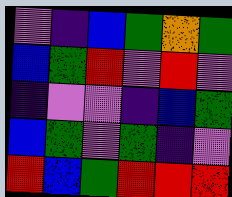[["violet", "indigo", "blue", "green", "orange", "green"], ["blue", "green", "red", "violet", "red", "violet"], ["indigo", "violet", "violet", "indigo", "blue", "green"], ["blue", "green", "violet", "green", "indigo", "violet"], ["red", "blue", "green", "red", "red", "red"]]